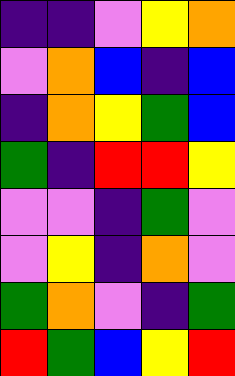[["indigo", "indigo", "violet", "yellow", "orange"], ["violet", "orange", "blue", "indigo", "blue"], ["indigo", "orange", "yellow", "green", "blue"], ["green", "indigo", "red", "red", "yellow"], ["violet", "violet", "indigo", "green", "violet"], ["violet", "yellow", "indigo", "orange", "violet"], ["green", "orange", "violet", "indigo", "green"], ["red", "green", "blue", "yellow", "red"]]